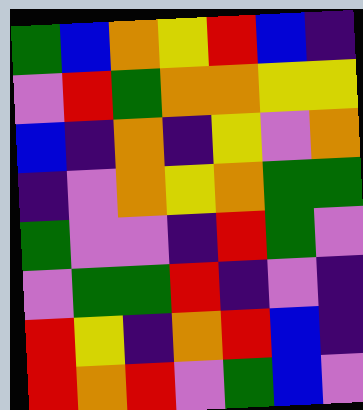[["green", "blue", "orange", "yellow", "red", "blue", "indigo"], ["violet", "red", "green", "orange", "orange", "yellow", "yellow"], ["blue", "indigo", "orange", "indigo", "yellow", "violet", "orange"], ["indigo", "violet", "orange", "yellow", "orange", "green", "green"], ["green", "violet", "violet", "indigo", "red", "green", "violet"], ["violet", "green", "green", "red", "indigo", "violet", "indigo"], ["red", "yellow", "indigo", "orange", "red", "blue", "indigo"], ["red", "orange", "red", "violet", "green", "blue", "violet"]]